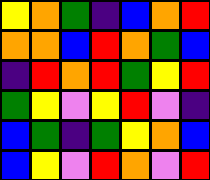[["yellow", "orange", "green", "indigo", "blue", "orange", "red"], ["orange", "orange", "blue", "red", "orange", "green", "blue"], ["indigo", "red", "orange", "red", "green", "yellow", "red"], ["green", "yellow", "violet", "yellow", "red", "violet", "indigo"], ["blue", "green", "indigo", "green", "yellow", "orange", "blue"], ["blue", "yellow", "violet", "red", "orange", "violet", "red"]]